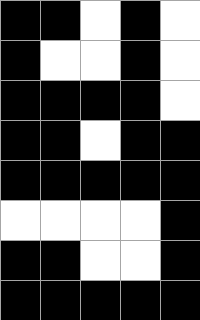[["black", "black", "white", "black", "white"], ["black", "white", "white", "black", "white"], ["black", "black", "black", "black", "white"], ["black", "black", "white", "black", "black"], ["black", "black", "black", "black", "black"], ["white", "white", "white", "white", "black"], ["black", "black", "white", "white", "black"], ["black", "black", "black", "black", "black"]]